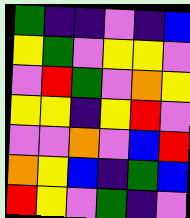[["green", "indigo", "indigo", "violet", "indigo", "blue"], ["yellow", "green", "violet", "yellow", "yellow", "violet"], ["violet", "red", "green", "violet", "orange", "yellow"], ["yellow", "yellow", "indigo", "yellow", "red", "violet"], ["violet", "violet", "orange", "violet", "blue", "red"], ["orange", "yellow", "blue", "indigo", "green", "blue"], ["red", "yellow", "violet", "green", "indigo", "violet"]]